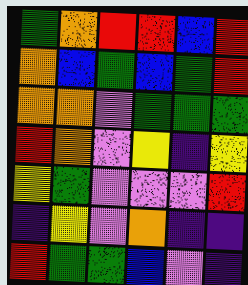[["green", "orange", "red", "red", "blue", "red"], ["orange", "blue", "green", "blue", "green", "red"], ["orange", "orange", "violet", "green", "green", "green"], ["red", "orange", "violet", "yellow", "indigo", "yellow"], ["yellow", "green", "violet", "violet", "violet", "red"], ["indigo", "yellow", "violet", "orange", "indigo", "indigo"], ["red", "green", "green", "blue", "violet", "indigo"]]